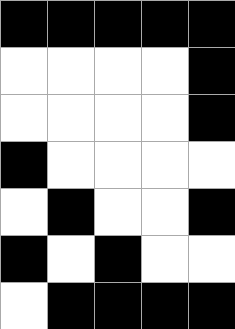[["black", "black", "black", "black", "black"], ["white", "white", "white", "white", "black"], ["white", "white", "white", "white", "black"], ["black", "white", "white", "white", "white"], ["white", "black", "white", "white", "black"], ["black", "white", "black", "white", "white"], ["white", "black", "black", "black", "black"]]